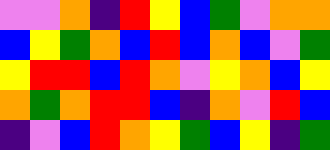[["violet", "violet", "orange", "indigo", "red", "yellow", "blue", "green", "violet", "orange", "orange"], ["blue", "yellow", "green", "orange", "blue", "red", "blue", "orange", "blue", "violet", "green"], ["yellow", "red", "red", "blue", "red", "orange", "violet", "yellow", "orange", "blue", "yellow"], ["orange", "green", "orange", "red", "red", "blue", "indigo", "orange", "violet", "red", "blue"], ["indigo", "violet", "blue", "red", "orange", "yellow", "green", "blue", "yellow", "indigo", "green"]]